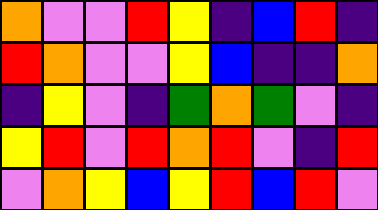[["orange", "violet", "violet", "red", "yellow", "indigo", "blue", "red", "indigo"], ["red", "orange", "violet", "violet", "yellow", "blue", "indigo", "indigo", "orange"], ["indigo", "yellow", "violet", "indigo", "green", "orange", "green", "violet", "indigo"], ["yellow", "red", "violet", "red", "orange", "red", "violet", "indigo", "red"], ["violet", "orange", "yellow", "blue", "yellow", "red", "blue", "red", "violet"]]